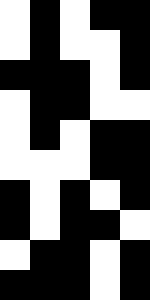[["white", "black", "white", "black", "black"], ["white", "black", "white", "white", "black"], ["black", "black", "black", "white", "black"], ["white", "black", "black", "white", "white"], ["white", "black", "white", "black", "black"], ["white", "white", "white", "black", "black"], ["black", "white", "black", "white", "black"], ["black", "white", "black", "black", "white"], ["white", "black", "black", "white", "black"], ["black", "black", "black", "white", "black"]]